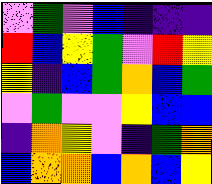[["violet", "green", "violet", "blue", "indigo", "indigo", "indigo"], ["red", "blue", "yellow", "green", "violet", "red", "yellow"], ["yellow", "indigo", "blue", "green", "orange", "blue", "green"], ["violet", "green", "violet", "violet", "yellow", "blue", "blue"], ["indigo", "orange", "yellow", "violet", "indigo", "green", "orange"], ["blue", "orange", "orange", "blue", "orange", "blue", "yellow"]]